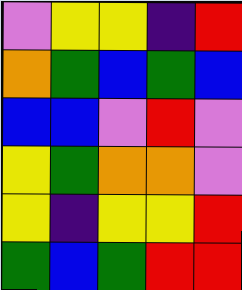[["violet", "yellow", "yellow", "indigo", "red"], ["orange", "green", "blue", "green", "blue"], ["blue", "blue", "violet", "red", "violet"], ["yellow", "green", "orange", "orange", "violet"], ["yellow", "indigo", "yellow", "yellow", "red"], ["green", "blue", "green", "red", "red"]]